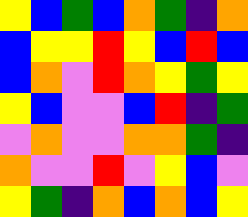[["yellow", "blue", "green", "blue", "orange", "green", "indigo", "orange"], ["blue", "yellow", "yellow", "red", "yellow", "blue", "red", "blue"], ["blue", "orange", "violet", "red", "orange", "yellow", "green", "yellow"], ["yellow", "blue", "violet", "violet", "blue", "red", "indigo", "green"], ["violet", "orange", "violet", "violet", "orange", "orange", "green", "indigo"], ["orange", "violet", "violet", "red", "violet", "yellow", "blue", "violet"], ["yellow", "green", "indigo", "orange", "blue", "orange", "blue", "yellow"]]